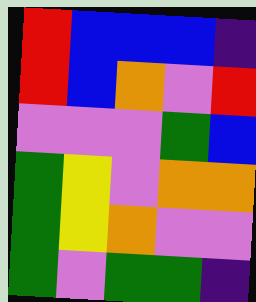[["red", "blue", "blue", "blue", "indigo"], ["red", "blue", "orange", "violet", "red"], ["violet", "violet", "violet", "green", "blue"], ["green", "yellow", "violet", "orange", "orange"], ["green", "yellow", "orange", "violet", "violet"], ["green", "violet", "green", "green", "indigo"]]